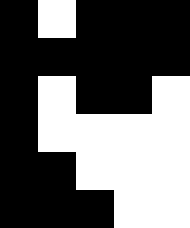[["black", "white", "black", "black", "black"], ["black", "black", "black", "black", "black"], ["black", "white", "black", "black", "white"], ["black", "white", "white", "white", "white"], ["black", "black", "white", "white", "white"], ["black", "black", "black", "white", "white"]]